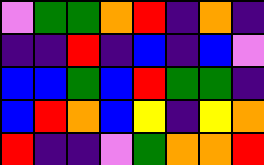[["violet", "green", "green", "orange", "red", "indigo", "orange", "indigo"], ["indigo", "indigo", "red", "indigo", "blue", "indigo", "blue", "violet"], ["blue", "blue", "green", "blue", "red", "green", "green", "indigo"], ["blue", "red", "orange", "blue", "yellow", "indigo", "yellow", "orange"], ["red", "indigo", "indigo", "violet", "green", "orange", "orange", "red"]]